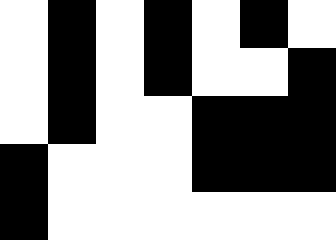[["white", "black", "white", "black", "white", "black", "white"], ["white", "black", "white", "black", "white", "white", "black"], ["white", "black", "white", "white", "black", "black", "black"], ["black", "white", "white", "white", "black", "black", "black"], ["black", "white", "white", "white", "white", "white", "white"]]